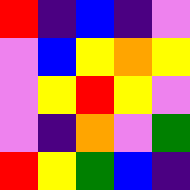[["red", "indigo", "blue", "indigo", "violet"], ["violet", "blue", "yellow", "orange", "yellow"], ["violet", "yellow", "red", "yellow", "violet"], ["violet", "indigo", "orange", "violet", "green"], ["red", "yellow", "green", "blue", "indigo"]]